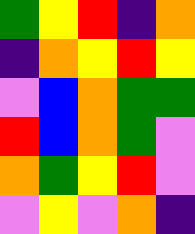[["green", "yellow", "red", "indigo", "orange"], ["indigo", "orange", "yellow", "red", "yellow"], ["violet", "blue", "orange", "green", "green"], ["red", "blue", "orange", "green", "violet"], ["orange", "green", "yellow", "red", "violet"], ["violet", "yellow", "violet", "orange", "indigo"]]